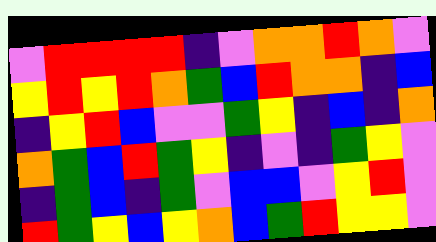[["violet", "red", "red", "red", "red", "indigo", "violet", "orange", "orange", "red", "orange", "violet"], ["yellow", "red", "yellow", "red", "orange", "green", "blue", "red", "orange", "orange", "indigo", "blue"], ["indigo", "yellow", "red", "blue", "violet", "violet", "green", "yellow", "indigo", "blue", "indigo", "orange"], ["orange", "green", "blue", "red", "green", "yellow", "indigo", "violet", "indigo", "green", "yellow", "violet"], ["indigo", "green", "blue", "indigo", "green", "violet", "blue", "blue", "violet", "yellow", "red", "violet"], ["red", "green", "yellow", "blue", "yellow", "orange", "blue", "green", "red", "yellow", "yellow", "violet"]]